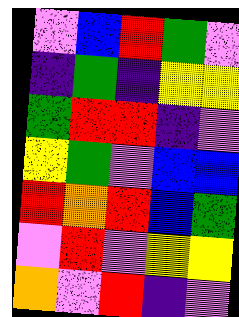[["violet", "blue", "red", "green", "violet"], ["indigo", "green", "indigo", "yellow", "yellow"], ["green", "red", "red", "indigo", "violet"], ["yellow", "green", "violet", "blue", "blue"], ["red", "orange", "red", "blue", "green"], ["violet", "red", "violet", "yellow", "yellow"], ["orange", "violet", "red", "indigo", "violet"]]